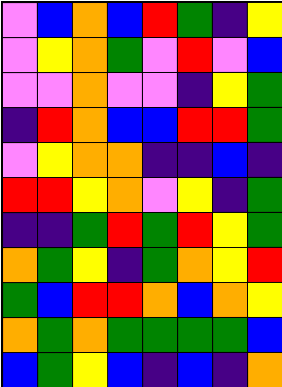[["violet", "blue", "orange", "blue", "red", "green", "indigo", "yellow"], ["violet", "yellow", "orange", "green", "violet", "red", "violet", "blue"], ["violet", "violet", "orange", "violet", "violet", "indigo", "yellow", "green"], ["indigo", "red", "orange", "blue", "blue", "red", "red", "green"], ["violet", "yellow", "orange", "orange", "indigo", "indigo", "blue", "indigo"], ["red", "red", "yellow", "orange", "violet", "yellow", "indigo", "green"], ["indigo", "indigo", "green", "red", "green", "red", "yellow", "green"], ["orange", "green", "yellow", "indigo", "green", "orange", "yellow", "red"], ["green", "blue", "red", "red", "orange", "blue", "orange", "yellow"], ["orange", "green", "orange", "green", "green", "green", "green", "blue"], ["blue", "green", "yellow", "blue", "indigo", "blue", "indigo", "orange"]]